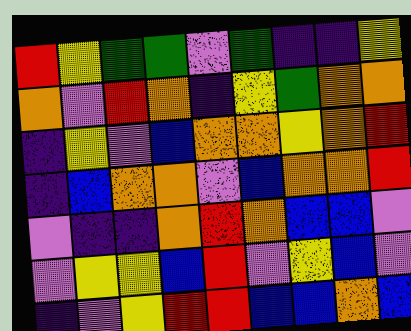[["red", "yellow", "green", "green", "violet", "green", "indigo", "indigo", "yellow"], ["orange", "violet", "red", "orange", "indigo", "yellow", "green", "orange", "orange"], ["indigo", "yellow", "violet", "blue", "orange", "orange", "yellow", "orange", "red"], ["indigo", "blue", "orange", "orange", "violet", "blue", "orange", "orange", "red"], ["violet", "indigo", "indigo", "orange", "red", "orange", "blue", "blue", "violet"], ["violet", "yellow", "yellow", "blue", "red", "violet", "yellow", "blue", "violet"], ["indigo", "violet", "yellow", "red", "red", "blue", "blue", "orange", "blue"]]